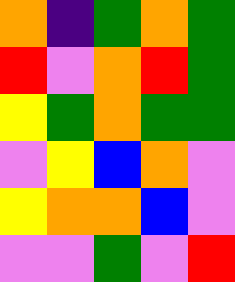[["orange", "indigo", "green", "orange", "green"], ["red", "violet", "orange", "red", "green"], ["yellow", "green", "orange", "green", "green"], ["violet", "yellow", "blue", "orange", "violet"], ["yellow", "orange", "orange", "blue", "violet"], ["violet", "violet", "green", "violet", "red"]]